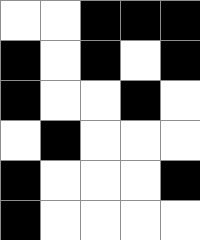[["white", "white", "black", "black", "black"], ["black", "white", "black", "white", "black"], ["black", "white", "white", "black", "white"], ["white", "black", "white", "white", "white"], ["black", "white", "white", "white", "black"], ["black", "white", "white", "white", "white"]]